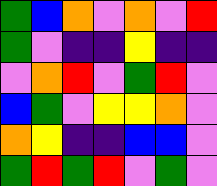[["green", "blue", "orange", "violet", "orange", "violet", "red"], ["green", "violet", "indigo", "indigo", "yellow", "indigo", "indigo"], ["violet", "orange", "red", "violet", "green", "red", "violet"], ["blue", "green", "violet", "yellow", "yellow", "orange", "violet"], ["orange", "yellow", "indigo", "indigo", "blue", "blue", "violet"], ["green", "red", "green", "red", "violet", "green", "violet"]]